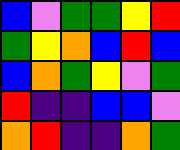[["blue", "violet", "green", "green", "yellow", "red"], ["green", "yellow", "orange", "blue", "red", "blue"], ["blue", "orange", "green", "yellow", "violet", "green"], ["red", "indigo", "indigo", "blue", "blue", "violet"], ["orange", "red", "indigo", "indigo", "orange", "green"]]